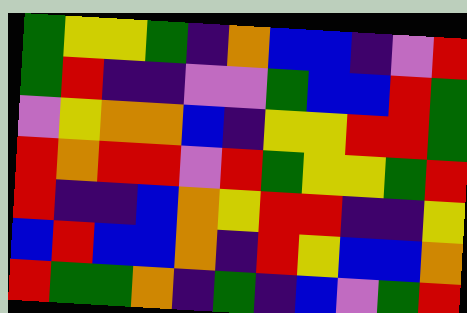[["green", "yellow", "yellow", "green", "indigo", "orange", "blue", "blue", "indigo", "violet", "red"], ["green", "red", "indigo", "indigo", "violet", "violet", "green", "blue", "blue", "red", "green"], ["violet", "yellow", "orange", "orange", "blue", "indigo", "yellow", "yellow", "red", "red", "green"], ["red", "orange", "red", "red", "violet", "red", "green", "yellow", "yellow", "green", "red"], ["red", "indigo", "indigo", "blue", "orange", "yellow", "red", "red", "indigo", "indigo", "yellow"], ["blue", "red", "blue", "blue", "orange", "indigo", "red", "yellow", "blue", "blue", "orange"], ["red", "green", "green", "orange", "indigo", "green", "indigo", "blue", "violet", "green", "red"]]